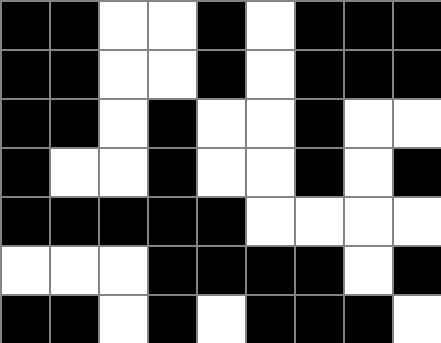[["black", "black", "white", "white", "black", "white", "black", "black", "black"], ["black", "black", "white", "white", "black", "white", "black", "black", "black"], ["black", "black", "white", "black", "white", "white", "black", "white", "white"], ["black", "white", "white", "black", "white", "white", "black", "white", "black"], ["black", "black", "black", "black", "black", "white", "white", "white", "white"], ["white", "white", "white", "black", "black", "black", "black", "white", "black"], ["black", "black", "white", "black", "white", "black", "black", "black", "white"]]